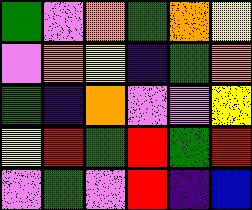[["green", "violet", "orange", "green", "orange", "yellow"], ["violet", "orange", "yellow", "indigo", "green", "orange"], ["green", "indigo", "orange", "violet", "violet", "yellow"], ["yellow", "red", "green", "red", "green", "red"], ["violet", "green", "violet", "red", "indigo", "blue"]]